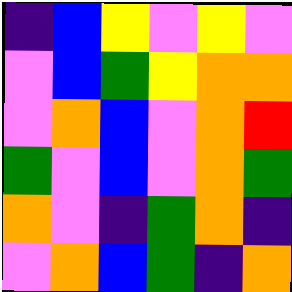[["indigo", "blue", "yellow", "violet", "yellow", "violet"], ["violet", "blue", "green", "yellow", "orange", "orange"], ["violet", "orange", "blue", "violet", "orange", "red"], ["green", "violet", "blue", "violet", "orange", "green"], ["orange", "violet", "indigo", "green", "orange", "indigo"], ["violet", "orange", "blue", "green", "indigo", "orange"]]